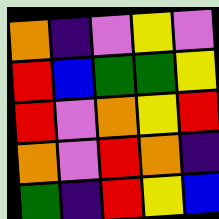[["orange", "indigo", "violet", "yellow", "violet"], ["red", "blue", "green", "green", "yellow"], ["red", "violet", "orange", "yellow", "red"], ["orange", "violet", "red", "orange", "indigo"], ["green", "indigo", "red", "yellow", "blue"]]